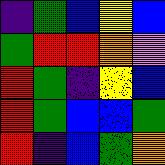[["indigo", "green", "blue", "yellow", "blue"], ["green", "red", "red", "orange", "violet"], ["red", "green", "indigo", "yellow", "blue"], ["red", "green", "blue", "blue", "green"], ["red", "indigo", "blue", "green", "orange"]]